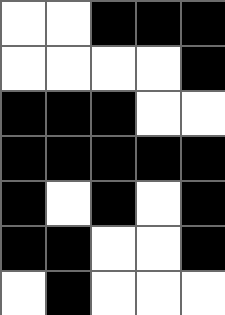[["white", "white", "black", "black", "black"], ["white", "white", "white", "white", "black"], ["black", "black", "black", "white", "white"], ["black", "black", "black", "black", "black"], ["black", "white", "black", "white", "black"], ["black", "black", "white", "white", "black"], ["white", "black", "white", "white", "white"]]